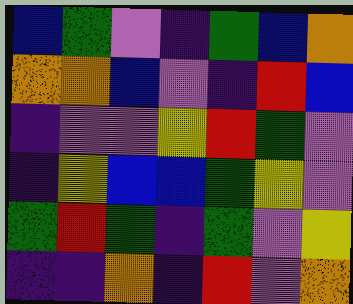[["blue", "green", "violet", "indigo", "green", "blue", "orange"], ["orange", "orange", "blue", "violet", "indigo", "red", "blue"], ["indigo", "violet", "violet", "yellow", "red", "green", "violet"], ["indigo", "yellow", "blue", "blue", "green", "yellow", "violet"], ["green", "red", "green", "indigo", "green", "violet", "yellow"], ["indigo", "indigo", "orange", "indigo", "red", "violet", "orange"]]